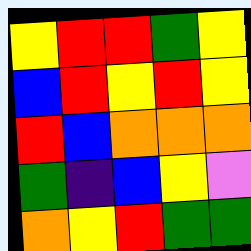[["yellow", "red", "red", "green", "yellow"], ["blue", "red", "yellow", "red", "yellow"], ["red", "blue", "orange", "orange", "orange"], ["green", "indigo", "blue", "yellow", "violet"], ["orange", "yellow", "red", "green", "green"]]